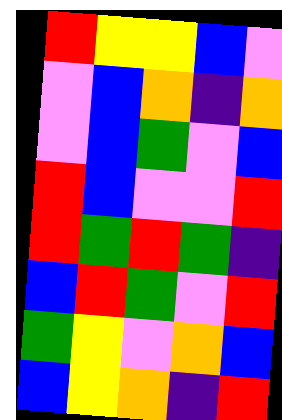[["red", "yellow", "yellow", "blue", "violet"], ["violet", "blue", "orange", "indigo", "orange"], ["violet", "blue", "green", "violet", "blue"], ["red", "blue", "violet", "violet", "red"], ["red", "green", "red", "green", "indigo"], ["blue", "red", "green", "violet", "red"], ["green", "yellow", "violet", "orange", "blue"], ["blue", "yellow", "orange", "indigo", "red"]]